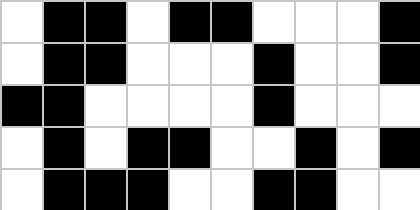[["white", "black", "black", "white", "black", "black", "white", "white", "white", "black"], ["white", "black", "black", "white", "white", "white", "black", "white", "white", "black"], ["black", "black", "white", "white", "white", "white", "black", "white", "white", "white"], ["white", "black", "white", "black", "black", "white", "white", "black", "white", "black"], ["white", "black", "black", "black", "white", "white", "black", "black", "white", "white"]]